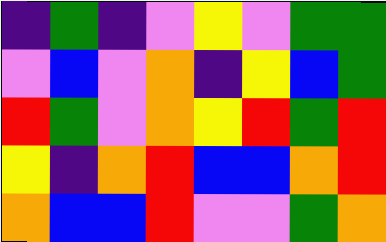[["indigo", "green", "indigo", "violet", "yellow", "violet", "green", "green"], ["violet", "blue", "violet", "orange", "indigo", "yellow", "blue", "green"], ["red", "green", "violet", "orange", "yellow", "red", "green", "red"], ["yellow", "indigo", "orange", "red", "blue", "blue", "orange", "red"], ["orange", "blue", "blue", "red", "violet", "violet", "green", "orange"]]